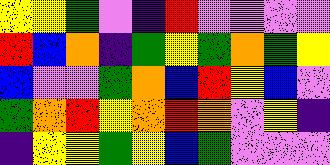[["yellow", "yellow", "green", "violet", "indigo", "red", "violet", "violet", "violet", "violet"], ["red", "blue", "orange", "indigo", "green", "yellow", "green", "orange", "green", "yellow"], ["blue", "violet", "violet", "green", "orange", "blue", "red", "yellow", "blue", "violet"], ["green", "orange", "red", "yellow", "orange", "red", "orange", "violet", "yellow", "indigo"], ["indigo", "yellow", "yellow", "green", "yellow", "blue", "green", "violet", "violet", "violet"]]